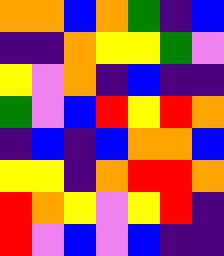[["orange", "orange", "blue", "orange", "green", "indigo", "blue"], ["indigo", "indigo", "orange", "yellow", "yellow", "green", "violet"], ["yellow", "violet", "orange", "indigo", "blue", "indigo", "indigo"], ["green", "violet", "blue", "red", "yellow", "red", "orange"], ["indigo", "blue", "indigo", "blue", "orange", "orange", "blue"], ["yellow", "yellow", "indigo", "orange", "red", "red", "orange"], ["red", "orange", "yellow", "violet", "yellow", "red", "indigo"], ["red", "violet", "blue", "violet", "blue", "indigo", "indigo"]]